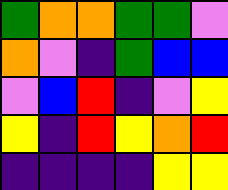[["green", "orange", "orange", "green", "green", "violet"], ["orange", "violet", "indigo", "green", "blue", "blue"], ["violet", "blue", "red", "indigo", "violet", "yellow"], ["yellow", "indigo", "red", "yellow", "orange", "red"], ["indigo", "indigo", "indigo", "indigo", "yellow", "yellow"]]